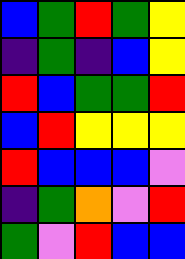[["blue", "green", "red", "green", "yellow"], ["indigo", "green", "indigo", "blue", "yellow"], ["red", "blue", "green", "green", "red"], ["blue", "red", "yellow", "yellow", "yellow"], ["red", "blue", "blue", "blue", "violet"], ["indigo", "green", "orange", "violet", "red"], ["green", "violet", "red", "blue", "blue"]]